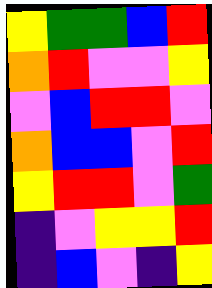[["yellow", "green", "green", "blue", "red"], ["orange", "red", "violet", "violet", "yellow"], ["violet", "blue", "red", "red", "violet"], ["orange", "blue", "blue", "violet", "red"], ["yellow", "red", "red", "violet", "green"], ["indigo", "violet", "yellow", "yellow", "red"], ["indigo", "blue", "violet", "indigo", "yellow"]]